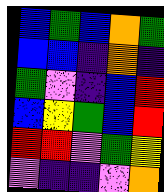[["blue", "green", "blue", "orange", "green"], ["blue", "blue", "indigo", "orange", "indigo"], ["green", "violet", "indigo", "blue", "red"], ["blue", "yellow", "green", "blue", "red"], ["red", "red", "violet", "green", "yellow"], ["violet", "indigo", "indigo", "violet", "orange"]]